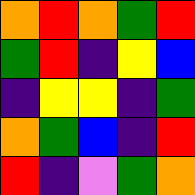[["orange", "red", "orange", "green", "red"], ["green", "red", "indigo", "yellow", "blue"], ["indigo", "yellow", "yellow", "indigo", "green"], ["orange", "green", "blue", "indigo", "red"], ["red", "indigo", "violet", "green", "orange"]]